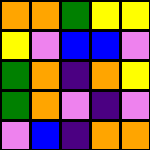[["orange", "orange", "green", "yellow", "yellow"], ["yellow", "violet", "blue", "blue", "violet"], ["green", "orange", "indigo", "orange", "yellow"], ["green", "orange", "violet", "indigo", "violet"], ["violet", "blue", "indigo", "orange", "orange"]]